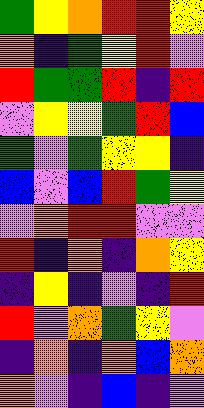[["green", "yellow", "orange", "red", "red", "yellow"], ["orange", "indigo", "green", "yellow", "red", "violet"], ["red", "green", "green", "red", "indigo", "red"], ["violet", "yellow", "yellow", "green", "red", "blue"], ["green", "violet", "green", "yellow", "yellow", "indigo"], ["blue", "violet", "blue", "red", "green", "yellow"], ["violet", "orange", "red", "red", "violet", "violet"], ["red", "indigo", "orange", "indigo", "orange", "yellow"], ["indigo", "yellow", "indigo", "violet", "indigo", "red"], ["red", "violet", "orange", "green", "yellow", "violet"], ["indigo", "orange", "indigo", "orange", "blue", "orange"], ["orange", "violet", "indigo", "blue", "indigo", "violet"]]